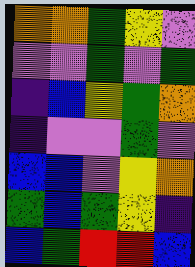[["orange", "orange", "green", "yellow", "violet"], ["violet", "violet", "green", "violet", "green"], ["indigo", "blue", "yellow", "green", "orange"], ["indigo", "violet", "violet", "green", "violet"], ["blue", "blue", "violet", "yellow", "orange"], ["green", "blue", "green", "yellow", "indigo"], ["blue", "green", "red", "red", "blue"]]